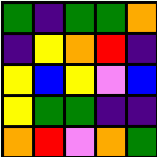[["green", "indigo", "green", "green", "orange"], ["indigo", "yellow", "orange", "red", "indigo"], ["yellow", "blue", "yellow", "violet", "blue"], ["yellow", "green", "green", "indigo", "indigo"], ["orange", "red", "violet", "orange", "green"]]